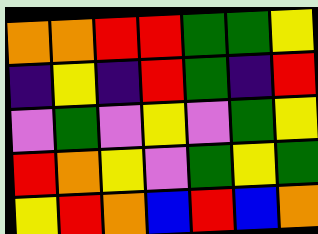[["orange", "orange", "red", "red", "green", "green", "yellow"], ["indigo", "yellow", "indigo", "red", "green", "indigo", "red"], ["violet", "green", "violet", "yellow", "violet", "green", "yellow"], ["red", "orange", "yellow", "violet", "green", "yellow", "green"], ["yellow", "red", "orange", "blue", "red", "blue", "orange"]]